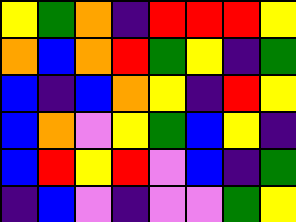[["yellow", "green", "orange", "indigo", "red", "red", "red", "yellow"], ["orange", "blue", "orange", "red", "green", "yellow", "indigo", "green"], ["blue", "indigo", "blue", "orange", "yellow", "indigo", "red", "yellow"], ["blue", "orange", "violet", "yellow", "green", "blue", "yellow", "indigo"], ["blue", "red", "yellow", "red", "violet", "blue", "indigo", "green"], ["indigo", "blue", "violet", "indigo", "violet", "violet", "green", "yellow"]]